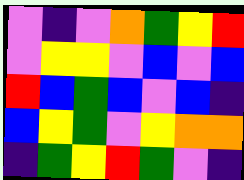[["violet", "indigo", "violet", "orange", "green", "yellow", "red"], ["violet", "yellow", "yellow", "violet", "blue", "violet", "blue"], ["red", "blue", "green", "blue", "violet", "blue", "indigo"], ["blue", "yellow", "green", "violet", "yellow", "orange", "orange"], ["indigo", "green", "yellow", "red", "green", "violet", "indigo"]]